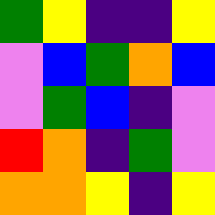[["green", "yellow", "indigo", "indigo", "yellow"], ["violet", "blue", "green", "orange", "blue"], ["violet", "green", "blue", "indigo", "violet"], ["red", "orange", "indigo", "green", "violet"], ["orange", "orange", "yellow", "indigo", "yellow"]]